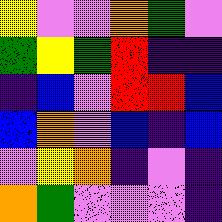[["yellow", "violet", "violet", "orange", "green", "violet"], ["green", "yellow", "green", "red", "indigo", "indigo"], ["indigo", "blue", "violet", "red", "red", "blue"], ["blue", "orange", "violet", "blue", "indigo", "blue"], ["violet", "yellow", "orange", "indigo", "violet", "indigo"], ["orange", "green", "violet", "violet", "violet", "indigo"]]